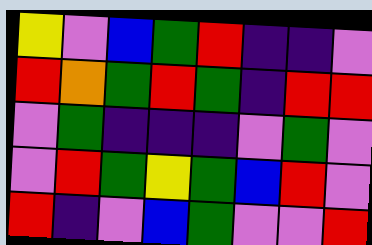[["yellow", "violet", "blue", "green", "red", "indigo", "indigo", "violet"], ["red", "orange", "green", "red", "green", "indigo", "red", "red"], ["violet", "green", "indigo", "indigo", "indigo", "violet", "green", "violet"], ["violet", "red", "green", "yellow", "green", "blue", "red", "violet"], ["red", "indigo", "violet", "blue", "green", "violet", "violet", "red"]]